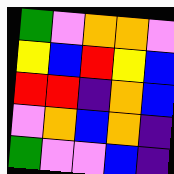[["green", "violet", "orange", "orange", "violet"], ["yellow", "blue", "red", "yellow", "blue"], ["red", "red", "indigo", "orange", "blue"], ["violet", "orange", "blue", "orange", "indigo"], ["green", "violet", "violet", "blue", "indigo"]]